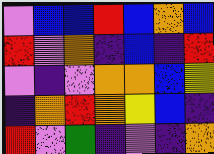[["violet", "blue", "blue", "red", "blue", "orange", "blue"], ["red", "violet", "orange", "indigo", "blue", "indigo", "red"], ["violet", "indigo", "violet", "orange", "orange", "blue", "yellow"], ["indigo", "orange", "red", "orange", "yellow", "blue", "indigo"], ["red", "violet", "green", "indigo", "violet", "indigo", "orange"]]